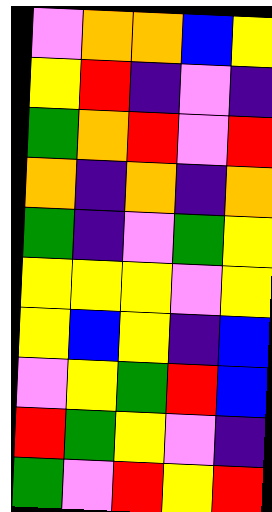[["violet", "orange", "orange", "blue", "yellow"], ["yellow", "red", "indigo", "violet", "indigo"], ["green", "orange", "red", "violet", "red"], ["orange", "indigo", "orange", "indigo", "orange"], ["green", "indigo", "violet", "green", "yellow"], ["yellow", "yellow", "yellow", "violet", "yellow"], ["yellow", "blue", "yellow", "indigo", "blue"], ["violet", "yellow", "green", "red", "blue"], ["red", "green", "yellow", "violet", "indigo"], ["green", "violet", "red", "yellow", "red"]]